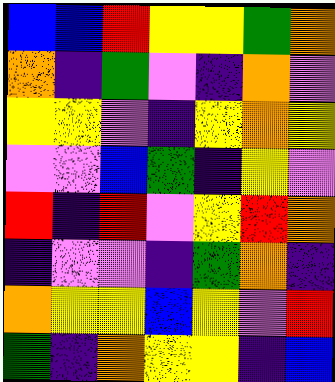[["blue", "blue", "red", "yellow", "yellow", "green", "orange"], ["orange", "indigo", "green", "violet", "indigo", "orange", "violet"], ["yellow", "yellow", "violet", "indigo", "yellow", "orange", "yellow"], ["violet", "violet", "blue", "green", "indigo", "yellow", "violet"], ["red", "indigo", "red", "violet", "yellow", "red", "orange"], ["indigo", "violet", "violet", "indigo", "green", "orange", "indigo"], ["orange", "yellow", "yellow", "blue", "yellow", "violet", "red"], ["green", "indigo", "orange", "yellow", "yellow", "indigo", "blue"]]